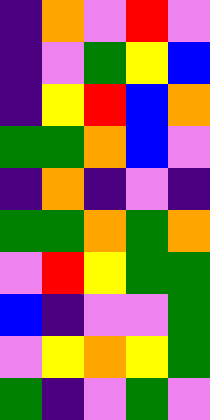[["indigo", "orange", "violet", "red", "violet"], ["indigo", "violet", "green", "yellow", "blue"], ["indigo", "yellow", "red", "blue", "orange"], ["green", "green", "orange", "blue", "violet"], ["indigo", "orange", "indigo", "violet", "indigo"], ["green", "green", "orange", "green", "orange"], ["violet", "red", "yellow", "green", "green"], ["blue", "indigo", "violet", "violet", "green"], ["violet", "yellow", "orange", "yellow", "green"], ["green", "indigo", "violet", "green", "violet"]]